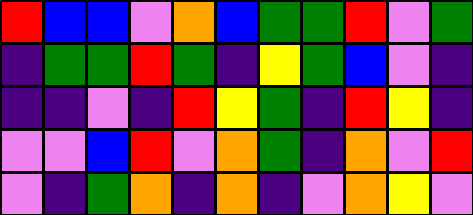[["red", "blue", "blue", "violet", "orange", "blue", "green", "green", "red", "violet", "green"], ["indigo", "green", "green", "red", "green", "indigo", "yellow", "green", "blue", "violet", "indigo"], ["indigo", "indigo", "violet", "indigo", "red", "yellow", "green", "indigo", "red", "yellow", "indigo"], ["violet", "violet", "blue", "red", "violet", "orange", "green", "indigo", "orange", "violet", "red"], ["violet", "indigo", "green", "orange", "indigo", "orange", "indigo", "violet", "orange", "yellow", "violet"]]